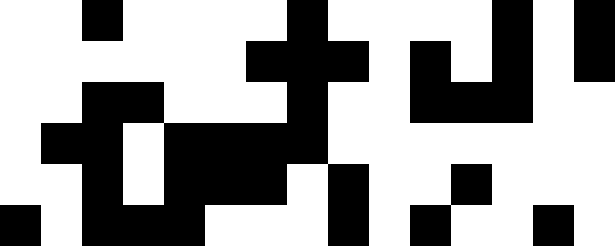[["white", "white", "black", "white", "white", "white", "white", "black", "white", "white", "white", "white", "black", "white", "black"], ["white", "white", "white", "white", "white", "white", "black", "black", "black", "white", "black", "white", "black", "white", "black"], ["white", "white", "black", "black", "white", "white", "white", "black", "white", "white", "black", "black", "black", "white", "white"], ["white", "black", "black", "white", "black", "black", "black", "black", "white", "white", "white", "white", "white", "white", "white"], ["white", "white", "black", "white", "black", "black", "black", "white", "black", "white", "white", "black", "white", "white", "white"], ["black", "white", "black", "black", "black", "white", "white", "white", "black", "white", "black", "white", "white", "black", "white"]]